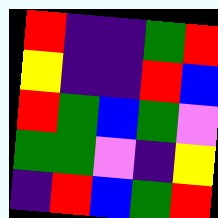[["red", "indigo", "indigo", "green", "red"], ["yellow", "indigo", "indigo", "red", "blue"], ["red", "green", "blue", "green", "violet"], ["green", "green", "violet", "indigo", "yellow"], ["indigo", "red", "blue", "green", "red"]]